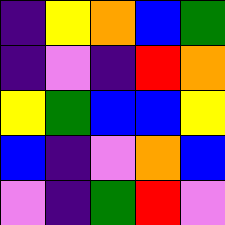[["indigo", "yellow", "orange", "blue", "green"], ["indigo", "violet", "indigo", "red", "orange"], ["yellow", "green", "blue", "blue", "yellow"], ["blue", "indigo", "violet", "orange", "blue"], ["violet", "indigo", "green", "red", "violet"]]